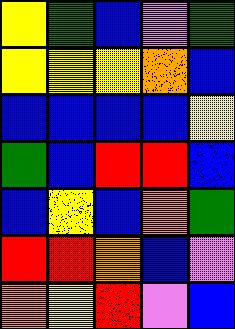[["yellow", "green", "blue", "violet", "green"], ["yellow", "yellow", "yellow", "orange", "blue"], ["blue", "blue", "blue", "blue", "yellow"], ["green", "blue", "red", "red", "blue"], ["blue", "yellow", "blue", "orange", "green"], ["red", "red", "orange", "blue", "violet"], ["orange", "yellow", "red", "violet", "blue"]]